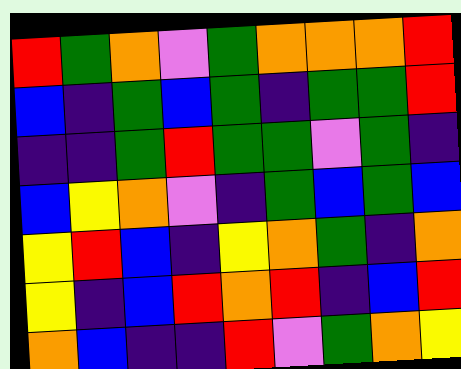[["red", "green", "orange", "violet", "green", "orange", "orange", "orange", "red"], ["blue", "indigo", "green", "blue", "green", "indigo", "green", "green", "red"], ["indigo", "indigo", "green", "red", "green", "green", "violet", "green", "indigo"], ["blue", "yellow", "orange", "violet", "indigo", "green", "blue", "green", "blue"], ["yellow", "red", "blue", "indigo", "yellow", "orange", "green", "indigo", "orange"], ["yellow", "indigo", "blue", "red", "orange", "red", "indigo", "blue", "red"], ["orange", "blue", "indigo", "indigo", "red", "violet", "green", "orange", "yellow"]]